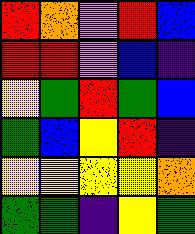[["red", "orange", "violet", "red", "blue"], ["red", "red", "violet", "blue", "indigo"], ["yellow", "green", "red", "green", "blue"], ["green", "blue", "yellow", "red", "indigo"], ["yellow", "yellow", "yellow", "yellow", "orange"], ["green", "green", "indigo", "yellow", "green"]]